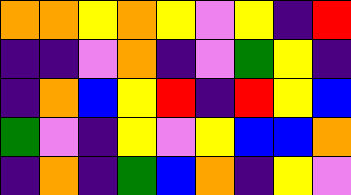[["orange", "orange", "yellow", "orange", "yellow", "violet", "yellow", "indigo", "red"], ["indigo", "indigo", "violet", "orange", "indigo", "violet", "green", "yellow", "indigo"], ["indigo", "orange", "blue", "yellow", "red", "indigo", "red", "yellow", "blue"], ["green", "violet", "indigo", "yellow", "violet", "yellow", "blue", "blue", "orange"], ["indigo", "orange", "indigo", "green", "blue", "orange", "indigo", "yellow", "violet"]]